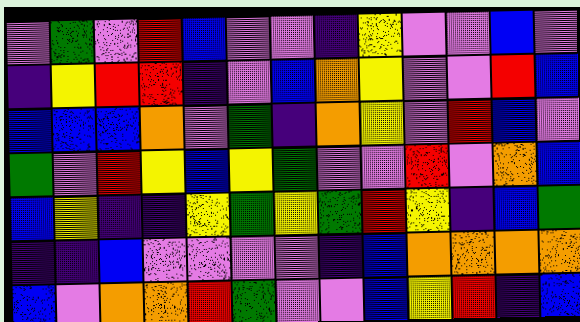[["violet", "green", "violet", "red", "blue", "violet", "violet", "indigo", "yellow", "violet", "violet", "blue", "violet"], ["indigo", "yellow", "red", "red", "indigo", "violet", "blue", "orange", "yellow", "violet", "violet", "red", "blue"], ["blue", "blue", "blue", "orange", "violet", "green", "indigo", "orange", "yellow", "violet", "red", "blue", "violet"], ["green", "violet", "red", "yellow", "blue", "yellow", "green", "violet", "violet", "red", "violet", "orange", "blue"], ["blue", "yellow", "indigo", "indigo", "yellow", "green", "yellow", "green", "red", "yellow", "indigo", "blue", "green"], ["indigo", "indigo", "blue", "violet", "violet", "violet", "violet", "indigo", "blue", "orange", "orange", "orange", "orange"], ["blue", "violet", "orange", "orange", "red", "green", "violet", "violet", "blue", "yellow", "red", "indigo", "blue"]]